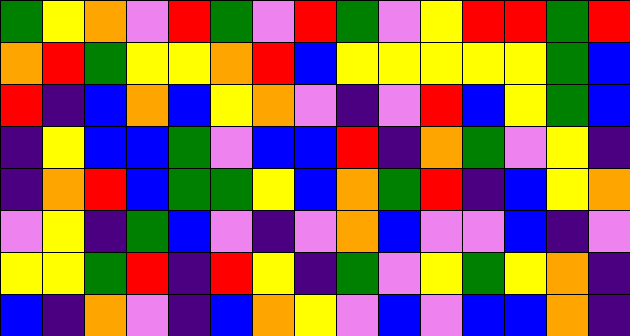[["green", "yellow", "orange", "violet", "red", "green", "violet", "red", "green", "violet", "yellow", "red", "red", "green", "red"], ["orange", "red", "green", "yellow", "yellow", "orange", "red", "blue", "yellow", "yellow", "yellow", "yellow", "yellow", "green", "blue"], ["red", "indigo", "blue", "orange", "blue", "yellow", "orange", "violet", "indigo", "violet", "red", "blue", "yellow", "green", "blue"], ["indigo", "yellow", "blue", "blue", "green", "violet", "blue", "blue", "red", "indigo", "orange", "green", "violet", "yellow", "indigo"], ["indigo", "orange", "red", "blue", "green", "green", "yellow", "blue", "orange", "green", "red", "indigo", "blue", "yellow", "orange"], ["violet", "yellow", "indigo", "green", "blue", "violet", "indigo", "violet", "orange", "blue", "violet", "violet", "blue", "indigo", "violet"], ["yellow", "yellow", "green", "red", "indigo", "red", "yellow", "indigo", "green", "violet", "yellow", "green", "yellow", "orange", "indigo"], ["blue", "indigo", "orange", "violet", "indigo", "blue", "orange", "yellow", "violet", "blue", "violet", "blue", "blue", "orange", "indigo"]]